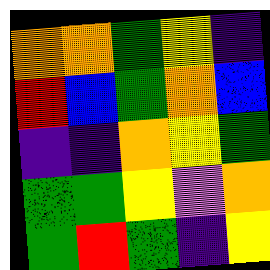[["orange", "orange", "green", "yellow", "indigo"], ["red", "blue", "green", "orange", "blue"], ["indigo", "indigo", "orange", "yellow", "green"], ["green", "green", "yellow", "violet", "orange"], ["green", "red", "green", "indigo", "yellow"]]